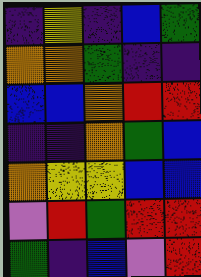[["indigo", "yellow", "indigo", "blue", "green"], ["orange", "orange", "green", "indigo", "indigo"], ["blue", "blue", "orange", "red", "red"], ["indigo", "indigo", "orange", "green", "blue"], ["orange", "yellow", "yellow", "blue", "blue"], ["violet", "red", "green", "red", "red"], ["green", "indigo", "blue", "violet", "red"]]